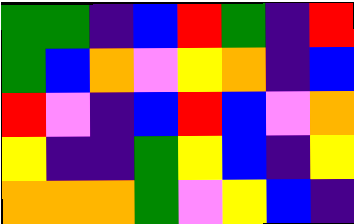[["green", "green", "indigo", "blue", "red", "green", "indigo", "red"], ["green", "blue", "orange", "violet", "yellow", "orange", "indigo", "blue"], ["red", "violet", "indigo", "blue", "red", "blue", "violet", "orange"], ["yellow", "indigo", "indigo", "green", "yellow", "blue", "indigo", "yellow"], ["orange", "orange", "orange", "green", "violet", "yellow", "blue", "indigo"]]